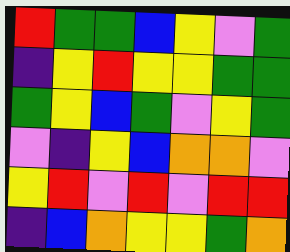[["red", "green", "green", "blue", "yellow", "violet", "green"], ["indigo", "yellow", "red", "yellow", "yellow", "green", "green"], ["green", "yellow", "blue", "green", "violet", "yellow", "green"], ["violet", "indigo", "yellow", "blue", "orange", "orange", "violet"], ["yellow", "red", "violet", "red", "violet", "red", "red"], ["indigo", "blue", "orange", "yellow", "yellow", "green", "orange"]]